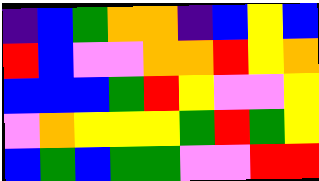[["indigo", "blue", "green", "orange", "orange", "indigo", "blue", "yellow", "blue"], ["red", "blue", "violet", "violet", "orange", "orange", "red", "yellow", "orange"], ["blue", "blue", "blue", "green", "red", "yellow", "violet", "violet", "yellow"], ["violet", "orange", "yellow", "yellow", "yellow", "green", "red", "green", "yellow"], ["blue", "green", "blue", "green", "green", "violet", "violet", "red", "red"]]